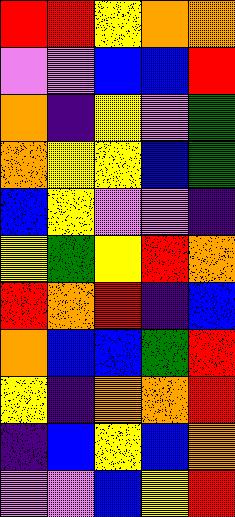[["red", "red", "yellow", "orange", "orange"], ["violet", "violet", "blue", "blue", "red"], ["orange", "indigo", "yellow", "violet", "green"], ["orange", "yellow", "yellow", "blue", "green"], ["blue", "yellow", "violet", "violet", "indigo"], ["yellow", "green", "yellow", "red", "orange"], ["red", "orange", "red", "indigo", "blue"], ["orange", "blue", "blue", "green", "red"], ["yellow", "indigo", "orange", "orange", "red"], ["indigo", "blue", "yellow", "blue", "orange"], ["violet", "violet", "blue", "yellow", "red"]]